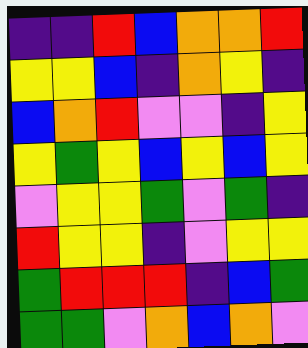[["indigo", "indigo", "red", "blue", "orange", "orange", "red"], ["yellow", "yellow", "blue", "indigo", "orange", "yellow", "indigo"], ["blue", "orange", "red", "violet", "violet", "indigo", "yellow"], ["yellow", "green", "yellow", "blue", "yellow", "blue", "yellow"], ["violet", "yellow", "yellow", "green", "violet", "green", "indigo"], ["red", "yellow", "yellow", "indigo", "violet", "yellow", "yellow"], ["green", "red", "red", "red", "indigo", "blue", "green"], ["green", "green", "violet", "orange", "blue", "orange", "violet"]]